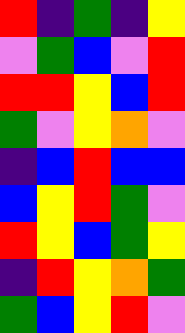[["red", "indigo", "green", "indigo", "yellow"], ["violet", "green", "blue", "violet", "red"], ["red", "red", "yellow", "blue", "red"], ["green", "violet", "yellow", "orange", "violet"], ["indigo", "blue", "red", "blue", "blue"], ["blue", "yellow", "red", "green", "violet"], ["red", "yellow", "blue", "green", "yellow"], ["indigo", "red", "yellow", "orange", "green"], ["green", "blue", "yellow", "red", "violet"]]